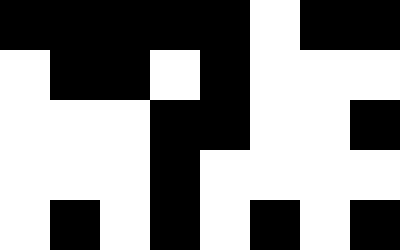[["black", "black", "black", "black", "black", "white", "black", "black"], ["white", "black", "black", "white", "black", "white", "white", "white"], ["white", "white", "white", "black", "black", "white", "white", "black"], ["white", "white", "white", "black", "white", "white", "white", "white"], ["white", "black", "white", "black", "white", "black", "white", "black"]]